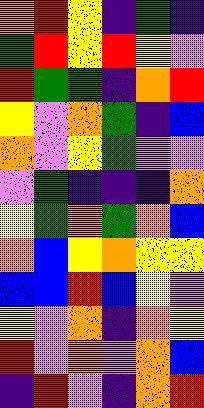[["orange", "red", "yellow", "indigo", "green", "indigo"], ["green", "red", "yellow", "red", "yellow", "violet"], ["red", "green", "green", "indigo", "orange", "red"], ["yellow", "violet", "orange", "green", "indigo", "blue"], ["orange", "violet", "yellow", "green", "violet", "violet"], ["violet", "green", "indigo", "indigo", "indigo", "orange"], ["yellow", "green", "orange", "green", "orange", "blue"], ["orange", "blue", "yellow", "orange", "yellow", "yellow"], ["blue", "blue", "red", "blue", "yellow", "violet"], ["yellow", "violet", "orange", "indigo", "orange", "yellow"], ["red", "violet", "orange", "violet", "orange", "blue"], ["indigo", "red", "violet", "indigo", "orange", "red"]]